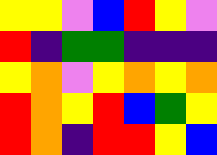[["yellow", "yellow", "violet", "blue", "red", "yellow", "violet"], ["red", "indigo", "green", "green", "indigo", "indigo", "indigo"], ["yellow", "orange", "violet", "yellow", "orange", "yellow", "orange"], ["red", "orange", "yellow", "red", "blue", "green", "yellow"], ["red", "orange", "indigo", "red", "red", "yellow", "blue"]]